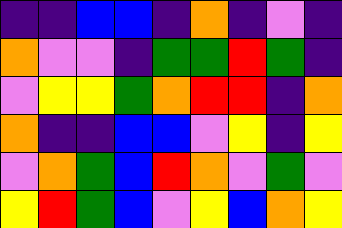[["indigo", "indigo", "blue", "blue", "indigo", "orange", "indigo", "violet", "indigo"], ["orange", "violet", "violet", "indigo", "green", "green", "red", "green", "indigo"], ["violet", "yellow", "yellow", "green", "orange", "red", "red", "indigo", "orange"], ["orange", "indigo", "indigo", "blue", "blue", "violet", "yellow", "indigo", "yellow"], ["violet", "orange", "green", "blue", "red", "orange", "violet", "green", "violet"], ["yellow", "red", "green", "blue", "violet", "yellow", "blue", "orange", "yellow"]]